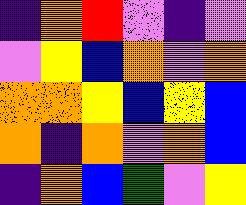[["indigo", "orange", "red", "violet", "indigo", "violet"], ["violet", "yellow", "blue", "orange", "violet", "orange"], ["orange", "orange", "yellow", "blue", "yellow", "blue"], ["orange", "indigo", "orange", "violet", "orange", "blue"], ["indigo", "orange", "blue", "green", "violet", "yellow"]]